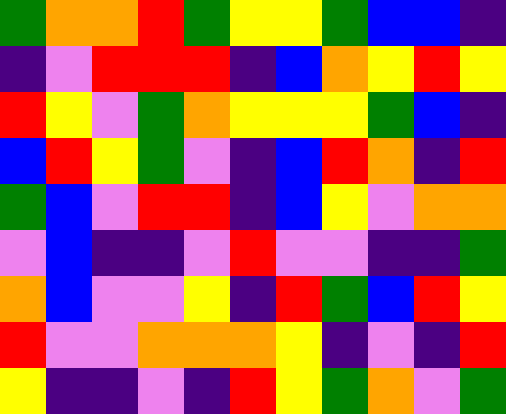[["green", "orange", "orange", "red", "green", "yellow", "yellow", "green", "blue", "blue", "indigo"], ["indigo", "violet", "red", "red", "red", "indigo", "blue", "orange", "yellow", "red", "yellow"], ["red", "yellow", "violet", "green", "orange", "yellow", "yellow", "yellow", "green", "blue", "indigo"], ["blue", "red", "yellow", "green", "violet", "indigo", "blue", "red", "orange", "indigo", "red"], ["green", "blue", "violet", "red", "red", "indigo", "blue", "yellow", "violet", "orange", "orange"], ["violet", "blue", "indigo", "indigo", "violet", "red", "violet", "violet", "indigo", "indigo", "green"], ["orange", "blue", "violet", "violet", "yellow", "indigo", "red", "green", "blue", "red", "yellow"], ["red", "violet", "violet", "orange", "orange", "orange", "yellow", "indigo", "violet", "indigo", "red"], ["yellow", "indigo", "indigo", "violet", "indigo", "red", "yellow", "green", "orange", "violet", "green"]]